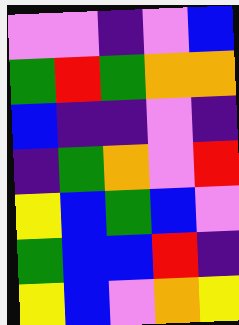[["violet", "violet", "indigo", "violet", "blue"], ["green", "red", "green", "orange", "orange"], ["blue", "indigo", "indigo", "violet", "indigo"], ["indigo", "green", "orange", "violet", "red"], ["yellow", "blue", "green", "blue", "violet"], ["green", "blue", "blue", "red", "indigo"], ["yellow", "blue", "violet", "orange", "yellow"]]